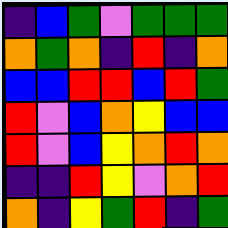[["indigo", "blue", "green", "violet", "green", "green", "green"], ["orange", "green", "orange", "indigo", "red", "indigo", "orange"], ["blue", "blue", "red", "red", "blue", "red", "green"], ["red", "violet", "blue", "orange", "yellow", "blue", "blue"], ["red", "violet", "blue", "yellow", "orange", "red", "orange"], ["indigo", "indigo", "red", "yellow", "violet", "orange", "red"], ["orange", "indigo", "yellow", "green", "red", "indigo", "green"]]